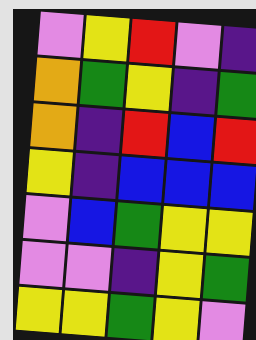[["violet", "yellow", "red", "violet", "indigo"], ["orange", "green", "yellow", "indigo", "green"], ["orange", "indigo", "red", "blue", "red"], ["yellow", "indigo", "blue", "blue", "blue"], ["violet", "blue", "green", "yellow", "yellow"], ["violet", "violet", "indigo", "yellow", "green"], ["yellow", "yellow", "green", "yellow", "violet"]]